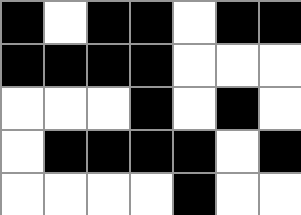[["black", "white", "black", "black", "white", "black", "black"], ["black", "black", "black", "black", "white", "white", "white"], ["white", "white", "white", "black", "white", "black", "white"], ["white", "black", "black", "black", "black", "white", "black"], ["white", "white", "white", "white", "black", "white", "white"]]